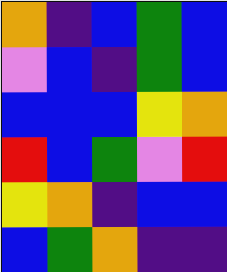[["orange", "indigo", "blue", "green", "blue"], ["violet", "blue", "indigo", "green", "blue"], ["blue", "blue", "blue", "yellow", "orange"], ["red", "blue", "green", "violet", "red"], ["yellow", "orange", "indigo", "blue", "blue"], ["blue", "green", "orange", "indigo", "indigo"]]